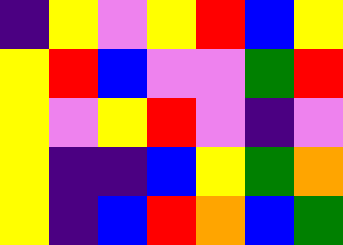[["indigo", "yellow", "violet", "yellow", "red", "blue", "yellow"], ["yellow", "red", "blue", "violet", "violet", "green", "red"], ["yellow", "violet", "yellow", "red", "violet", "indigo", "violet"], ["yellow", "indigo", "indigo", "blue", "yellow", "green", "orange"], ["yellow", "indigo", "blue", "red", "orange", "blue", "green"]]